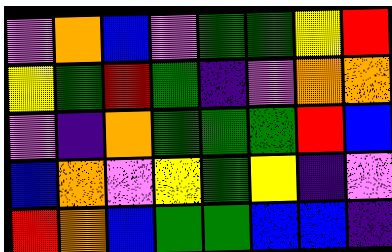[["violet", "orange", "blue", "violet", "green", "green", "yellow", "red"], ["yellow", "green", "red", "green", "indigo", "violet", "orange", "orange"], ["violet", "indigo", "orange", "green", "green", "green", "red", "blue"], ["blue", "orange", "violet", "yellow", "green", "yellow", "indigo", "violet"], ["red", "orange", "blue", "green", "green", "blue", "blue", "indigo"]]